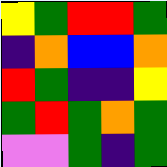[["yellow", "green", "red", "red", "green"], ["indigo", "orange", "blue", "blue", "orange"], ["red", "green", "indigo", "indigo", "yellow"], ["green", "red", "green", "orange", "green"], ["violet", "violet", "green", "indigo", "green"]]